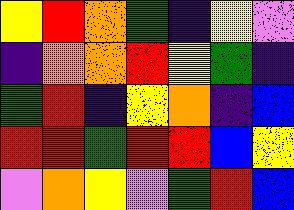[["yellow", "red", "orange", "green", "indigo", "yellow", "violet"], ["indigo", "orange", "orange", "red", "yellow", "green", "indigo"], ["green", "red", "indigo", "yellow", "orange", "indigo", "blue"], ["red", "red", "green", "red", "red", "blue", "yellow"], ["violet", "orange", "yellow", "violet", "green", "red", "blue"]]